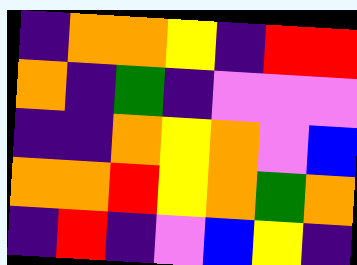[["indigo", "orange", "orange", "yellow", "indigo", "red", "red"], ["orange", "indigo", "green", "indigo", "violet", "violet", "violet"], ["indigo", "indigo", "orange", "yellow", "orange", "violet", "blue"], ["orange", "orange", "red", "yellow", "orange", "green", "orange"], ["indigo", "red", "indigo", "violet", "blue", "yellow", "indigo"]]